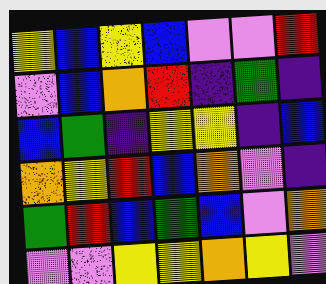[["yellow", "blue", "yellow", "blue", "violet", "violet", "red"], ["violet", "blue", "orange", "red", "indigo", "green", "indigo"], ["blue", "green", "indigo", "yellow", "yellow", "indigo", "blue"], ["orange", "yellow", "red", "blue", "orange", "violet", "indigo"], ["green", "red", "blue", "green", "blue", "violet", "orange"], ["violet", "violet", "yellow", "yellow", "orange", "yellow", "violet"]]